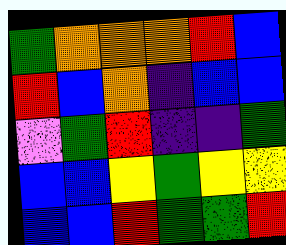[["green", "orange", "orange", "orange", "red", "blue"], ["red", "blue", "orange", "indigo", "blue", "blue"], ["violet", "green", "red", "indigo", "indigo", "green"], ["blue", "blue", "yellow", "green", "yellow", "yellow"], ["blue", "blue", "red", "green", "green", "red"]]